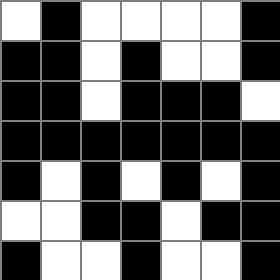[["white", "black", "white", "white", "white", "white", "black"], ["black", "black", "white", "black", "white", "white", "black"], ["black", "black", "white", "black", "black", "black", "white"], ["black", "black", "black", "black", "black", "black", "black"], ["black", "white", "black", "white", "black", "white", "black"], ["white", "white", "black", "black", "white", "black", "black"], ["black", "white", "white", "black", "white", "white", "black"]]